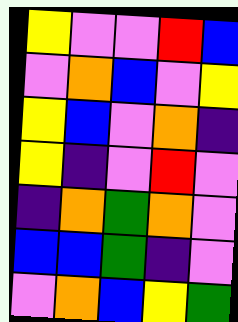[["yellow", "violet", "violet", "red", "blue"], ["violet", "orange", "blue", "violet", "yellow"], ["yellow", "blue", "violet", "orange", "indigo"], ["yellow", "indigo", "violet", "red", "violet"], ["indigo", "orange", "green", "orange", "violet"], ["blue", "blue", "green", "indigo", "violet"], ["violet", "orange", "blue", "yellow", "green"]]